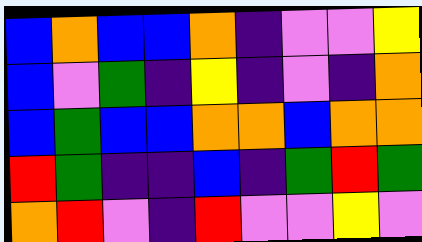[["blue", "orange", "blue", "blue", "orange", "indigo", "violet", "violet", "yellow"], ["blue", "violet", "green", "indigo", "yellow", "indigo", "violet", "indigo", "orange"], ["blue", "green", "blue", "blue", "orange", "orange", "blue", "orange", "orange"], ["red", "green", "indigo", "indigo", "blue", "indigo", "green", "red", "green"], ["orange", "red", "violet", "indigo", "red", "violet", "violet", "yellow", "violet"]]